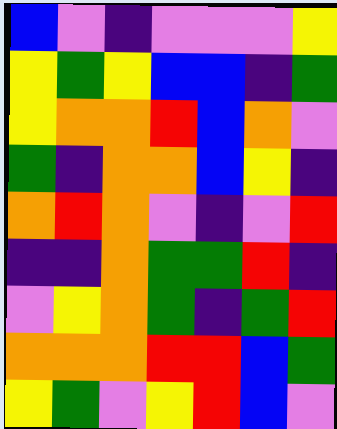[["blue", "violet", "indigo", "violet", "violet", "violet", "yellow"], ["yellow", "green", "yellow", "blue", "blue", "indigo", "green"], ["yellow", "orange", "orange", "red", "blue", "orange", "violet"], ["green", "indigo", "orange", "orange", "blue", "yellow", "indigo"], ["orange", "red", "orange", "violet", "indigo", "violet", "red"], ["indigo", "indigo", "orange", "green", "green", "red", "indigo"], ["violet", "yellow", "orange", "green", "indigo", "green", "red"], ["orange", "orange", "orange", "red", "red", "blue", "green"], ["yellow", "green", "violet", "yellow", "red", "blue", "violet"]]